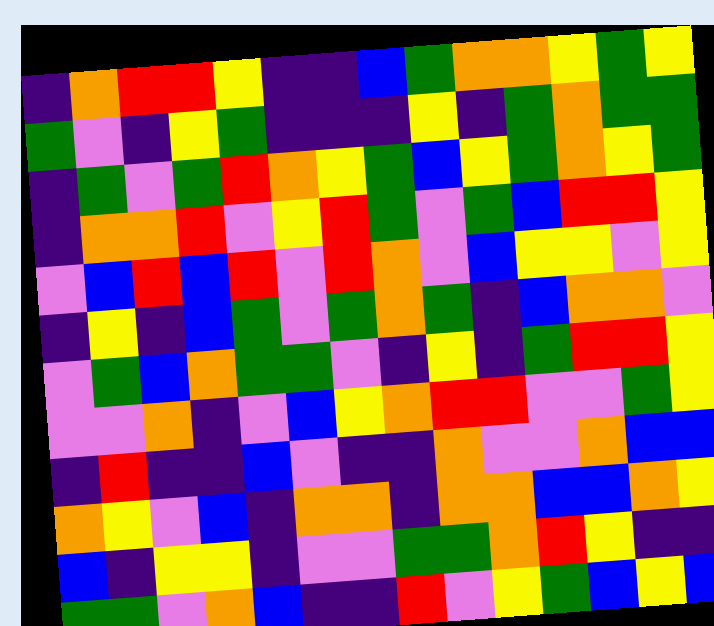[["indigo", "orange", "red", "red", "yellow", "indigo", "indigo", "blue", "green", "orange", "orange", "yellow", "green", "yellow"], ["green", "violet", "indigo", "yellow", "green", "indigo", "indigo", "indigo", "yellow", "indigo", "green", "orange", "green", "green"], ["indigo", "green", "violet", "green", "red", "orange", "yellow", "green", "blue", "yellow", "green", "orange", "yellow", "green"], ["indigo", "orange", "orange", "red", "violet", "yellow", "red", "green", "violet", "green", "blue", "red", "red", "yellow"], ["violet", "blue", "red", "blue", "red", "violet", "red", "orange", "violet", "blue", "yellow", "yellow", "violet", "yellow"], ["indigo", "yellow", "indigo", "blue", "green", "violet", "green", "orange", "green", "indigo", "blue", "orange", "orange", "violet"], ["violet", "green", "blue", "orange", "green", "green", "violet", "indigo", "yellow", "indigo", "green", "red", "red", "yellow"], ["violet", "violet", "orange", "indigo", "violet", "blue", "yellow", "orange", "red", "red", "violet", "violet", "green", "yellow"], ["indigo", "red", "indigo", "indigo", "blue", "violet", "indigo", "indigo", "orange", "violet", "violet", "orange", "blue", "blue"], ["orange", "yellow", "violet", "blue", "indigo", "orange", "orange", "indigo", "orange", "orange", "blue", "blue", "orange", "yellow"], ["blue", "indigo", "yellow", "yellow", "indigo", "violet", "violet", "green", "green", "orange", "red", "yellow", "indigo", "indigo"], ["green", "green", "violet", "orange", "blue", "indigo", "indigo", "red", "violet", "yellow", "green", "blue", "yellow", "blue"]]